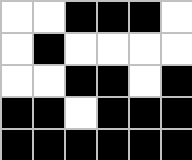[["white", "white", "black", "black", "black", "white"], ["white", "black", "white", "white", "white", "white"], ["white", "white", "black", "black", "white", "black"], ["black", "black", "white", "black", "black", "black"], ["black", "black", "black", "black", "black", "black"]]